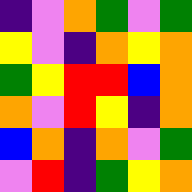[["indigo", "violet", "orange", "green", "violet", "green"], ["yellow", "violet", "indigo", "orange", "yellow", "orange"], ["green", "yellow", "red", "red", "blue", "orange"], ["orange", "violet", "red", "yellow", "indigo", "orange"], ["blue", "orange", "indigo", "orange", "violet", "green"], ["violet", "red", "indigo", "green", "yellow", "orange"]]